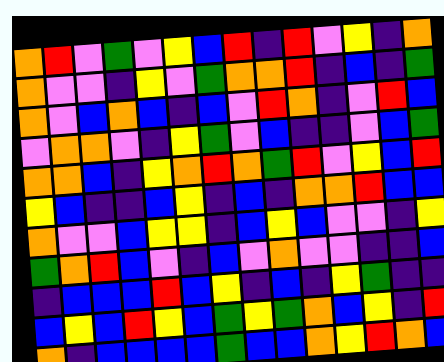[["orange", "red", "violet", "green", "violet", "yellow", "blue", "red", "indigo", "red", "violet", "yellow", "indigo", "orange"], ["orange", "violet", "violet", "indigo", "yellow", "violet", "green", "orange", "orange", "red", "indigo", "blue", "indigo", "green"], ["orange", "violet", "blue", "orange", "blue", "indigo", "blue", "violet", "red", "orange", "indigo", "violet", "red", "blue"], ["violet", "orange", "orange", "violet", "indigo", "yellow", "green", "violet", "blue", "indigo", "indigo", "violet", "blue", "green"], ["orange", "orange", "blue", "indigo", "yellow", "orange", "red", "orange", "green", "red", "violet", "yellow", "blue", "red"], ["yellow", "blue", "indigo", "indigo", "blue", "yellow", "indigo", "blue", "indigo", "orange", "orange", "red", "blue", "blue"], ["orange", "violet", "violet", "blue", "yellow", "yellow", "indigo", "blue", "yellow", "blue", "violet", "violet", "indigo", "yellow"], ["green", "orange", "red", "blue", "violet", "indigo", "blue", "violet", "orange", "violet", "violet", "indigo", "indigo", "blue"], ["indigo", "blue", "blue", "blue", "red", "blue", "yellow", "indigo", "blue", "indigo", "yellow", "green", "indigo", "indigo"], ["blue", "yellow", "blue", "red", "yellow", "blue", "green", "yellow", "green", "orange", "blue", "yellow", "indigo", "red"], ["orange", "indigo", "blue", "blue", "blue", "blue", "green", "blue", "blue", "orange", "yellow", "red", "orange", "blue"]]